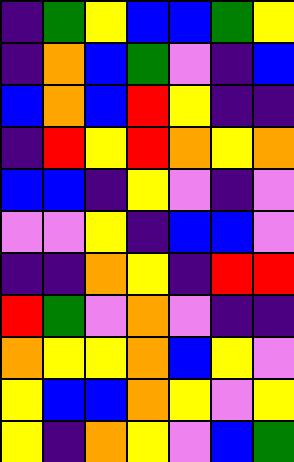[["indigo", "green", "yellow", "blue", "blue", "green", "yellow"], ["indigo", "orange", "blue", "green", "violet", "indigo", "blue"], ["blue", "orange", "blue", "red", "yellow", "indigo", "indigo"], ["indigo", "red", "yellow", "red", "orange", "yellow", "orange"], ["blue", "blue", "indigo", "yellow", "violet", "indigo", "violet"], ["violet", "violet", "yellow", "indigo", "blue", "blue", "violet"], ["indigo", "indigo", "orange", "yellow", "indigo", "red", "red"], ["red", "green", "violet", "orange", "violet", "indigo", "indigo"], ["orange", "yellow", "yellow", "orange", "blue", "yellow", "violet"], ["yellow", "blue", "blue", "orange", "yellow", "violet", "yellow"], ["yellow", "indigo", "orange", "yellow", "violet", "blue", "green"]]